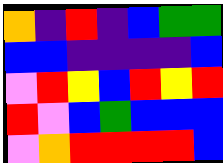[["orange", "indigo", "red", "indigo", "blue", "green", "green"], ["blue", "blue", "indigo", "indigo", "indigo", "indigo", "blue"], ["violet", "red", "yellow", "blue", "red", "yellow", "red"], ["red", "violet", "blue", "green", "blue", "blue", "blue"], ["violet", "orange", "red", "red", "red", "red", "blue"]]